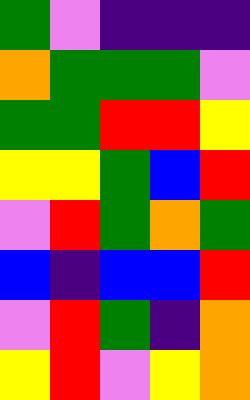[["green", "violet", "indigo", "indigo", "indigo"], ["orange", "green", "green", "green", "violet"], ["green", "green", "red", "red", "yellow"], ["yellow", "yellow", "green", "blue", "red"], ["violet", "red", "green", "orange", "green"], ["blue", "indigo", "blue", "blue", "red"], ["violet", "red", "green", "indigo", "orange"], ["yellow", "red", "violet", "yellow", "orange"]]